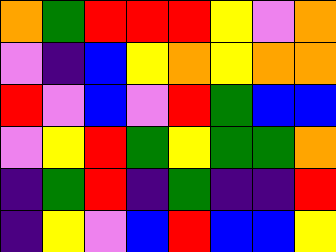[["orange", "green", "red", "red", "red", "yellow", "violet", "orange"], ["violet", "indigo", "blue", "yellow", "orange", "yellow", "orange", "orange"], ["red", "violet", "blue", "violet", "red", "green", "blue", "blue"], ["violet", "yellow", "red", "green", "yellow", "green", "green", "orange"], ["indigo", "green", "red", "indigo", "green", "indigo", "indigo", "red"], ["indigo", "yellow", "violet", "blue", "red", "blue", "blue", "yellow"]]